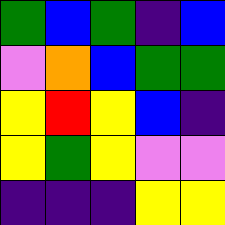[["green", "blue", "green", "indigo", "blue"], ["violet", "orange", "blue", "green", "green"], ["yellow", "red", "yellow", "blue", "indigo"], ["yellow", "green", "yellow", "violet", "violet"], ["indigo", "indigo", "indigo", "yellow", "yellow"]]